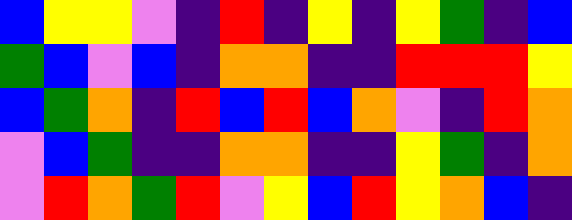[["blue", "yellow", "yellow", "violet", "indigo", "red", "indigo", "yellow", "indigo", "yellow", "green", "indigo", "blue"], ["green", "blue", "violet", "blue", "indigo", "orange", "orange", "indigo", "indigo", "red", "red", "red", "yellow"], ["blue", "green", "orange", "indigo", "red", "blue", "red", "blue", "orange", "violet", "indigo", "red", "orange"], ["violet", "blue", "green", "indigo", "indigo", "orange", "orange", "indigo", "indigo", "yellow", "green", "indigo", "orange"], ["violet", "red", "orange", "green", "red", "violet", "yellow", "blue", "red", "yellow", "orange", "blue", "indigo"]]